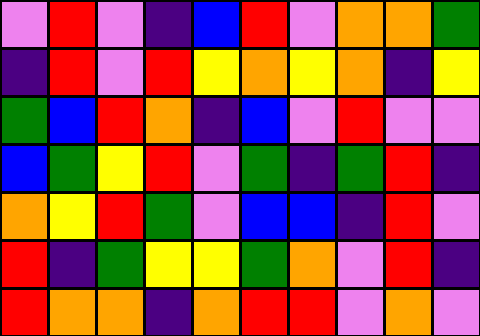[["violet", "red", "violet", "indigo", "blue", "red", "violet", "orange", "orange", "green"], ["indigo", "red", "violet", "red", "yellow", "orange", "yellow", "orange", "indigo", "yellow"], ["green", "blue", "red", "orange", "indigo", "blue", "violet", "red", "violet", "violet"], ["blue", "green", "yellow", "red", "violet", "green", "indigo", "green", "red", "indigo"], ["orange", "yellow", "red", "green", "violet", "blue", "blue", "indigo", "red", "violet"], ["red", "indigo", "green", "yellow", "yellow", "green", "orange", "violet", "red", "indigo"], ["red", "orange", "orange", "indigo", "orange", "red", "red", "violet", "orange", "violet"]]